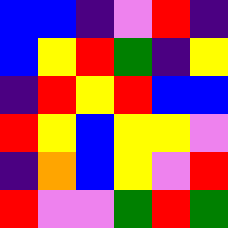[["blue", "blue", "indigo", "violet", "red", "indigo"], ["blue", "yellow", "red", "green", "indigo", "yellow"], ["indigo", "red", "yellow", "red", "blue", "blue"], ["red", "yellow", "blue", "yellow", "yellow", "violet"], ["indigo", "orange", "blue", "yellow", "violet", "red"], ["red", "violet", "violet", "green", "red", "green"]]